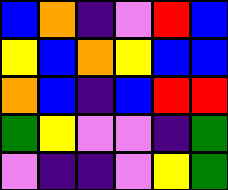[["blue", "orange", "indigo", "violet", "red", "blue"], ["yellow", "blue", "orange", "yellow", "blue", "blue"], ["orange", "blue", "indigo", "blue", "red", "red"], ["green", "yellow", "violet", "violet", "indigo", "green"], ["violet", "indigo", "indigo", "violet", "yellow", "green"]]